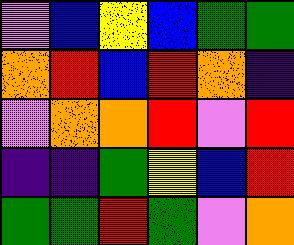[["violet", "blue", "yellow", "blue", "green", "green"], ["orange", "red", "blue", "red", "orange", "indigo"], ["violet", "orange", "orange", "red", "violet", "red"], ["indigo", "indigo", "green", "yellow", "blue", "red"], ["green", "green", "red", "green", "violet", "orange"]]